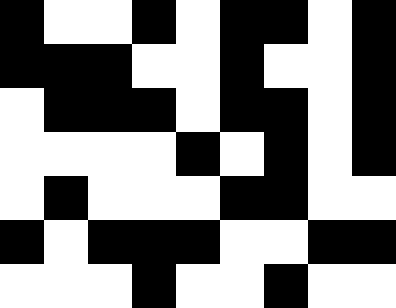[["black", "white", "white", "black", "white", "black", "black", "white", "black"], ["black", "black", "black", "white", "white", "black", "white", "white", "black"], ["white", "black", "black", "black", "white", "black", "black", "white", "black"], ["white", "white", "white", "white", "black", "white", "black", "white", "black"], ["white", "black", "white", "white", "white", "black", "black", "white", "white"], ["black", "white", "black", "black", "black", "white", "white", "black", "black"], ["white", "white", "white", "black", "white", "white", "black", "white", "white"]]